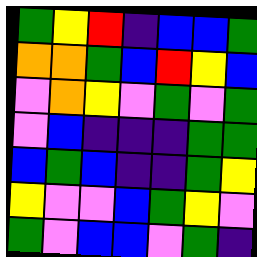[["green", "yellow", "red", "indigo", "blue", "blue", "green"], ["orange", "orange", "green", "blue", "red", "yellow", "blue"], ["violet", "orange", "yellow", "violet", "green", "violet", "green"], ["violet", "blue", "indigo", "indigo", "indigo", "green", "green"], ["blue", "green", "blue", "indigo", "indigo", "green", "yellow"], ["yellow", "violet", "violet", "blue", "green", "yellow", "violet"], ["green", "violet", "blue", "blue", "violet", "green", "indigo"]]